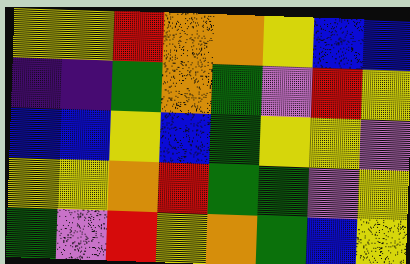[["yellow", "yellow", "red", "orange", "orange", "yellow", "blue", "blue"], ["indigo", "indigo", "green", "orange", "green", "violet", "red", "yellow"], ["blue", "blue", "yellow", "blue", "green", "yellow", "yellow", "violet"], ["yellow", "yellow", "orange", "red", "green", "green", "violet", "yellow"], ["green", "violet", "red", "yellow", "orange", "green", "blue", "yellow"]]